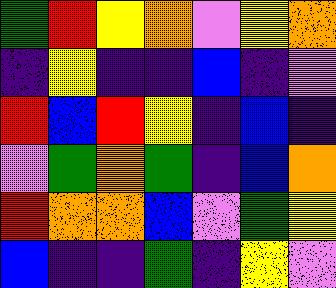[["green", "red", "yellow", "orange", "violet", "yellow", "orange"], ["indigo", "yellow", "indigo", "indigo", "blue", "indigo", "violet"], ["red", "blue", "red", "yellow", "indigo", "blue", "indigo"], ["violet", "green", "orange", "green", "indigo", "blue", "orange"], ["red", "orange", "orange", "blue", "violet", "green", "yellow"], ["blue", "indigo", "indigo", "green", "indigo", "yellow", "violet"]]